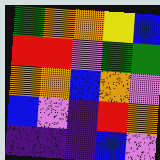[["green", "orange", "orange", "yellow", "blue"], ["red", "red", "violet", "green", "green"], ["orange", "orange", "blue", "orange", "violet"], ["blue", "violet", "indigo", "red", "orange"], ["indigo", "indigo", "indigo", "blue", "violet"]]